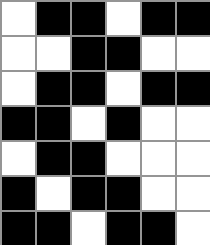[["white", "black", "black", "white", "black", "black"], ["white", "white", "black", "black", "white", "white"], ["white", "black", "black", "white", "black", "black"], ["black", "black", "white", "black", "white", "white"], ["white", "black", "black", "white", "white", "white"], ["black", "white", "black", "black", "white", "white"], ["black", "black", "white", "black", "black", "white"]]